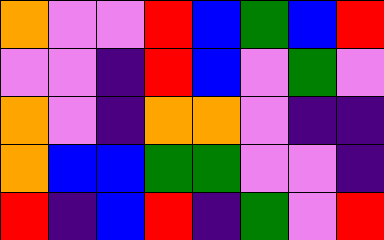[["orange", "violet", "violet", "red", "blue", "green", "blue", "red"], ["violet", "violet", "indigo", "red", "blue", "violet", "green", "violet"], ["orange", "violet", "indigo", "orange", "orange", "violet", "indigo", "indigo"], ["orange", "blue", "blue", "green", "green", "violet", "violet", "indigo"], ["red", "indigo", "blue", "red", "indigo", "green", "violet", "red"]]